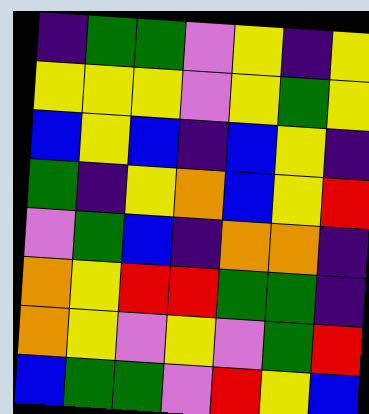[["indigo", "green", "green", "violet", "yellow", "indigo", "yellow"], ["yellow", "yellow", "yellow", "violet", "yellow", "green", "yellow"], ["blue", "yellow", "blue", "indigo", "blue", "yellow", "indigo"], ["green", "indigo", "yellow", "orange", "blue", "yellow", "red"], ["violet", "green", "blue", "indigo", "orange", "orange", "indigo"], ["orange", "yellow", "red", "red", "green", "green", "indigo"], ["orange", "yellow", "violet", "yellow", "violet", "green", "red"], ["blue", "green", "green", "violet", "red", "yellow", "blue"]]